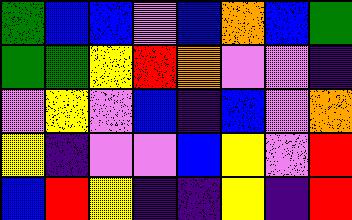[["green", "blue", "blue", "violet", "blue", "orange", "blue", "green"], ["green", "green", "yellow", "red", "orange", "violet", "violet", "indigo"], ["violet", "yellow", "violet", "blue", "indigo", "blue", "violet", "orange"], ["yellow", "indigo", "violet", "violet", "blue", "yellow", "violet", "red"], ["blue", "red", "yellow", "indigo", "indigo", "yellow", "indigo", "red"]]